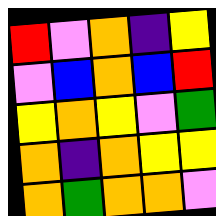[["red", "violet", "orange", "indigo", "yellow"], ["violet", "blue", "orange", "blue", "red"], ["yellow", "orange", "yellow", "violet", "green"], ["orange", "indigo", "orange", "yellow", "yellow"], ["orange", "green", "orange", "orange", "violet"]]